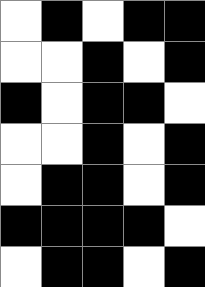[["white", "black", "white", "black", "black"], ["white", "white", "black", "white", "black"], ["black", "white", "black", "black", "white"], ["white", "white", "black", "white", "black"], ["white", "black", "black", "white", "black"], ["black", "black", "black", "black", "white"], ["white", "black", "black", "white", "black"]]